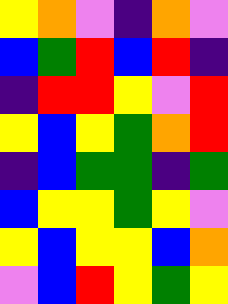[["yellow", "orange", "violet", "indigo", "orange", "violet"], ["blue", "green", "red", "blue", "red", "indigo"], ["indigo", "red", "red", "yellow", "violet", "red"], ["yellow", "blue", "yellow", "green", "orange", "red"], ["indigo", "blue", "green", "green", "indigo", "green"], ["blue", "yellow", "yellow", "green", "yellow", "violet"], ["yellow", "blue", "yellow", "yellow", "blue", "orange"], ["violet", "blue", "red", "yellow", "green", "yellow"]]